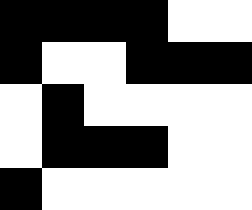[["black", "black", "black", "black", "white", "white"], ["black", "white", "white", "black", "black", "black"], ["white", "black", "white", "white", "white", "white"], ["white", "black", "black", "black", "white", "white"], ["black", "white", "white", "white", "white", "white"]]